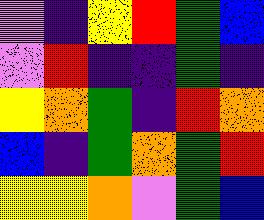[["violet", "indigo", "yellow", "red", "green", "blue"], ["violet", "red", "indigo", "indigo", "green", "indigo"], ["yellow", "orange", "green", "indigo", "red", "orange"], ["blue", "indigo", "green", "orange", "green", "red"], ["yellow", "yellow", "orange", "violet", "green", "blue"]]